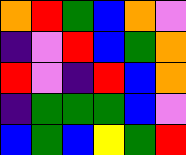[["orange", "red", "green", "blue", "orange", "violet"], ["indigo", "violet", "red", "blue", "green", "orange"], ["red", "violet", "indigo", "red", "blue", "orange"], ["indigo", "green", "green", "green", "blue", "violet"], ["blue", "green", "blue", "yellow", "green", "red"]]